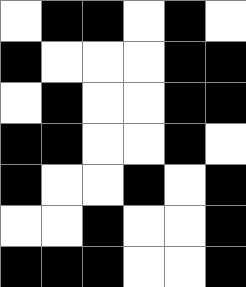[["white", "black", "black", "white", "black", "white"], ["black", "white", "white", "white", "black", "black"], ["white", "black", "white", "white", "black", "black"], ["black", "black", "white", "white", "black", "white"], ["black", "white", "white", "black", "white", "black"], ["white", "white", "black", "white", "white", "black"], ["black", "black", "black", "white", "white", "black"]]